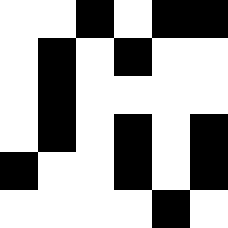[["white", "white", "black", "white", "black", "black"], ["white", "black", "white", "black", "white", "white"], ["white", "black", "white", "white", "white", "white"], ["white", "black", "white", "black", "white", "black"], ["black", "white", "white", "black", "white", "black"], ["white", "white", "white", "white", "black", "white"]]